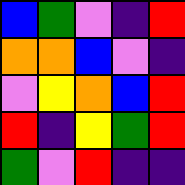[["blue", "green", "violet", "indigo", "red"], ["orange", "orange", "blue", "violet", "indigo"], ["violet", "yellow", "orange", "blue", "red"], ["red", "indigo", "yellow", "green", "red"], ["green", "violet", "red", "indigo", "indigo"]]